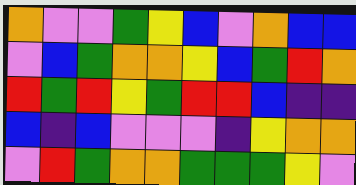[["orange", "violet", "violet", "green", "yellow", "blue", "violet", "orange", "blue", "blue"], ["violet", "blue", "green", "orange", "orange", "yellow", "blue", "green", "red", "orange"], ["red", "green", "red", "yellow", "green", "red", "red", "blue", "indigo", "indigo"], ["blue", "indigo", "blue", "violet", "violet", "violet", "indigo", "yellow", "orange", "orange"], ["violet", "red", "green", "orange", "orange", "green", "green", "green", "yellow", "violet"]]